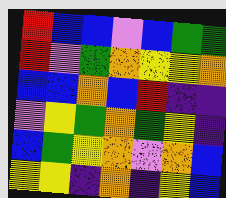[["red", "blue", "blue", "violet", "blue", "green", "green"], ["red", "violet", "green", "orange", "yellow", "yellow", "orange"], ["blue", "blue", "orange", "blue", "red", "indigo", "indigo"], ["violet", "yellow", "green", "orange", "green", "yellow", "indigo"], ["blue", "green", "yellow", "orange", "violet", "orange", "blue"], ["yellow", "yellow", "indigo", "orange", "indigo", "yellow", "blue"]]